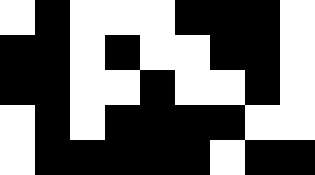[["white", "black", "white", "white", "white", "black", "black", "black", "white"], ["black", "black", "white", "black", "white", "white", "black", "black", "white"], ["black", "black", "white", "white", "black", "white", "white", "black", "white"], ["white", "black", "white", "black", "black", "black", "black", "white", "white"], ["white", "black", "black", "black", "black", "black", "white", "black", "black"]]